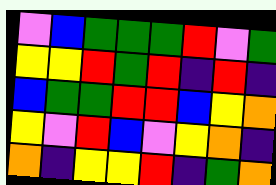[["violet", "blue", "green", "green", "green", "red", "violet", "green"], ["yellow", "yellow", "red", "green", "red", "indigo", "red", "indigo"], ["blue", "green", "green", "red", "red", "blue", "yellow", "orange"], ["yellow", "violet", "red", "blue", "violet", "yellow", "orange", "indigo"], ["orange", "indigo", "yellow", "yellow", "red", "indigo", "green", "orange"]]